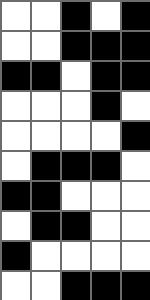[["white", "white", "black", "white", "black"], ["white", "white", "black", "black", "black"], ["black", "black", "white", "black", "black"], ["white", "white", "white", "black", "white"], ["white", "white", "white", "white", "black"], ["white", "black", "black", "black", "white"], ["black", "black", "white", "white", "white"], ["white", "black", "black", "white", "white"], ["black", "white", "white", "white", "white"], ["white", "white", "black", "black", "black"]]